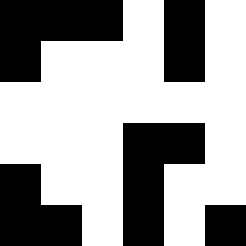[["black", "black", "black", "white", "black", "white"], ["black", "white", "white", "white", "black", "white"], ["white", "white", "white", "white", "white", "white"], ["white", "white", "white", "black", "black", "white"], ["black", "white", "white", "black", "white", "white"], ["black", "black", "white", "black", "white", "black"]]